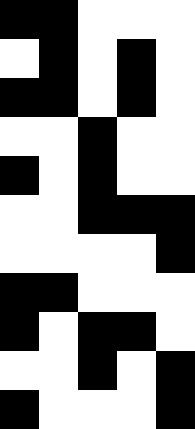[["black", "black", "white", "white", "white"], ["white", "black", "white", "black", "white"], ["black", "black", "white", "black", "white"], ["white", "white", "black", "white", "white"], ["black", "white", "black", "white", "white"], ["white", "white", "black", "black", "black"], ["white", "white", "white", "white", "black"], ["black", "black", "white", "white", "white"], ["black", "white", "black", "black", "white"], ["white", "white", "black", "white", "black"], ["black", "white", "white", "white", "black"]]